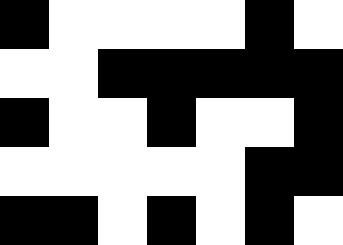[["black", "white", "white", "white", "white", "black", "white"], ["white", "white", "black", "black", "black", "black", "black"], ["black", "white", "white", "black", "white", "white", "black"], ["white", "white", "white", "white", "white", "black", "black"], ["black", "black", "white", "black", "white", "black", "white"]]